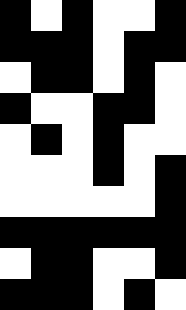[["black", "white", "black", "white", "white", "black"], ["black", "black", "black", "white", "black", "black"], ["white", "black", "black", "white", "black", "white"], ["black", "white", "white", "black", "black", "white"], ["white", "black", "white", "black", "white", "white"], ["white", "white", "white", "black", "white", "black"], ["white", "white", "white", "white", "white", "black"], ["black", "black", "black", "black", "black", "black"], ["white", "black", "black", "white", "white", "black"], ["black", "black", "black", "white", "black", "white"]]